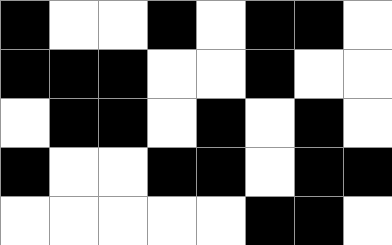[["black", "white", "white", "black", "white", "black", "black", "white"], ["black", "black", "black", "white", "white", "black", "white", "white"], ["white", "black", "black", "white", "black", "white", "black", "white"], ["black", "white", "white", "black", "black", "white", "black", "black"], ["white", "white", "white", "white", "white", "black", "black", "white"]]